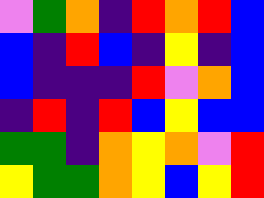[["violet", "green", "orange", "indigo", "red", "orange", "red", "blue"], ["blue", "indigo", "red", "blue", "indigo", "yellow", "indigo", "blue"], ["blue", "indigo", "indigo", "indigo", "red", "violet", "orange", "blue"], ["indigo", "red", "indigo", "red", "blue", "yellow", "blue", "blue"], ["green", "green", "indigo", "orange", "yellow", "orange", "violet", "red"], ["yellow", "green", "green", "orange", "yellow", "blue", "yellow", "red"]]